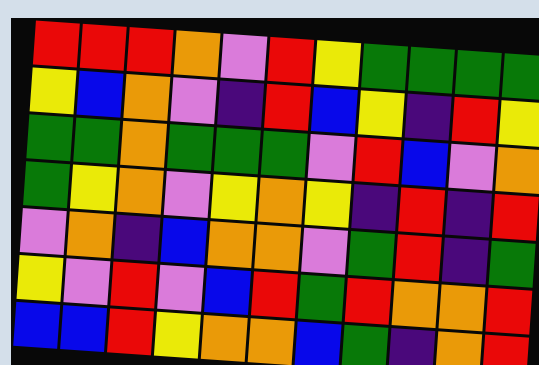[["red", "red", "red", "orange", "violet", "red", "yellow", "green", "green", "green", "green"], ["yellow", "blue", "orange", "violet", "indigo", "red", "blue", "yellow", "indigo", "red", "yellow"], ["green", "green", "orange", "green", "green", "green", "violet", "red", "blue", "violet", "orange"], ["green", "yellow", "orange", "violet", "yellow", "orange", "yellow", "indigo", "red", "indigo", "red"], ["violet", "orange", "indigo", "blue", "orange", "orange", "violet", "green", "red", "indigo", "green"], ["yellow", "violet", "red", "violet", "blue", "red", "green", "red", "orange", "orange", "red"], ["blue", "blue", "red", "yellow", "orange", "orange", "blue", "green", "indigo", "orange", "red"]]